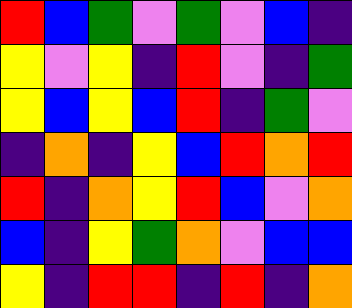[["red", "blue", "green", "violet", "green", "violet", "blue", "indigo"], ["yellow", "violet", "yellow", "indigo", "red", "violet", "indigo", "green"], ["yellow", "blue", "yellow", "blue", "red", "indigo", "green", "violet"], ["indigo", "orange", "indigo", "yellow", "blue", "red", "orange", "red"], ["red", "indigo", "orange", "yellow", "red", "blue", "violet", "orange"], ["blue", "indigo", "yellow", "green", "orange", "violet", "blue", "blue"], ["yellow", "indigo", "red", "red", "indigo", "red", "indigo", "orange"]]